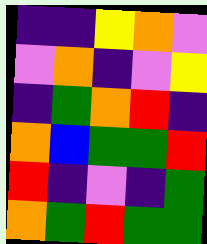[["indigo", "indigo", "yellow", "orange", "violet"], ["violet", "orange", "indigo", "violet", "yellow"], ["indigo", "green", "orange", "red", "indigo"], ["orange", "blue", "green", "green", "red"], ["red", "indigo", "violet", "indigo", "green"], ["orange", "green", "red", "green", "green"]]